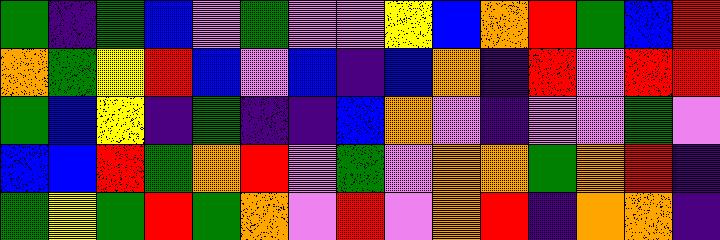[["green", "indigo", "green", "blue", "violet", "green", "violet", "violet", "yellow", "blue", "orange", "red", "green", "blue", "red"], ["orange", "green", "yellow", "red", "blue", "violet", "blue", "indigo", "blue", "orange", "indigo", "red", "violet", "red", "red"], ["green", "blue", "yellow", "indigo", "green", "indigo", "indigo", "blue", "orange", "violet", "indigo", "violet", "violet", "green", "violet"], ["blue", "blue", "red", "green", "orange", "red", "violet", "green", "violet", "orange", "orange", "green", "orange", "red", "indigo"], ["green", "yellow", "green", "red", "green", "orange", "violet", "red", "violet", "orange", "red", "indigo", "orange", "orange", "indigo"]]